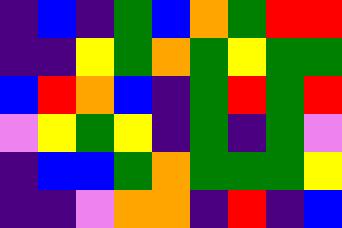[["indigo", "blue", "indigo", "green", "blue", "orange", "green", "red", "red"], ["indigo", "indigo", "yellow", "green", "orange", "green", "yellow", "green", "green"], ["blue", "red", "orange", "blue", "indigo", "green", "red", "green", "red"], ["violet", "yellow", "green", "yellow", "indigo", "green", "indigo", "green", "violet"], ["indigo", "blue", "blue", "green", "orange", "green", "green", "green", "yellow"], ["indigo", "indigo", "violet", "orange", "orange", "indigo", "red", "indigo", "blue"]]